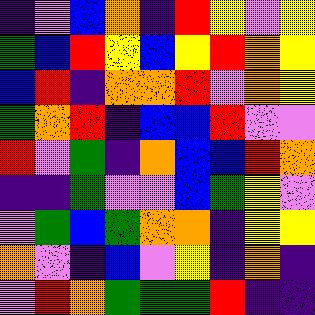[["indigo", "violet", "blue", "orange", "indigo", "red", "yellow", "violet", "yellow"], ["green", "blue", "red", "yellow", "blue", "yellow", "red", "orange", "yellow"], ["blue", "red", "indigo", "orange", "orange", "red", "violet", "orange", "yellow"], ["green", "orange", "red", "indigo", "blue", "blue", "red", "violet", "violet"], ["red", "violet", "green", "indigo", "orange", "blue", "blue", "red", "orange"], ["indigo", "indigo", "green", "violet", "violet", "blue", "green", "yellow", "violet"], ["violet", "green", "blue", "green", "orange", "orange", "indigo", "yellow", "yellow"], ["orange", "violet", "indigo", "blue", "violet", "yellow", "indigo", "orange", "indigo"], ["violet", "red", "orange", "green", "green", "green", "red", "indigo", "indigo"]]